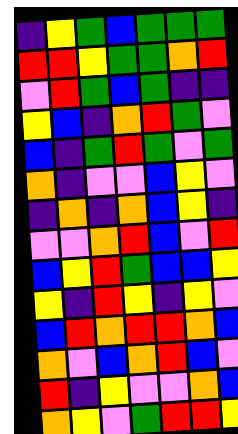[["indigo", "yellow", "green", "blue", "green", "green", "green"], ["red", "red", "yellow", "green", "green", "orange", "red"], ["violet", "red", "green", "blue", "green", "indigo", "indigo"], ["yellow", "blue", "indigo", "orange", "red", "green", "violet"], ["blue", "indigo", "green", "red", "green", "violet", "green"], ["orange", "indigo", "violet", "violet", "blue", "yellow", "violet"], ["indigo", "orange", "indigo", "orange", "blue", "yellow", "indigo"], ["violet", "violet", "orange", "red", "blue", "violet", "red"], ["blue", "yellow", "red", "green", "blue", "blue", "yellow"], ["yellow", "indigo", "red", "yellow", "indigo", "yellow", "violet"], ["blue", "red", "orange", "red", "red", "orange", "blue"], ["orange", "violet", "blue", "orange", "red", "blue", "violet"], ["red", "indigo", "yellow", "violet", "violet", "orange", "blue"], ["orange", "yellow", "violet", "green", "red", "red", "yellow"]]